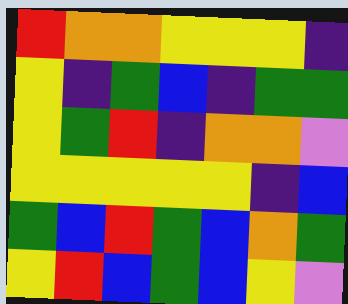[["red", "orange", "orange", "yellow", "yellow", "yellow", "indigo"], ["yellow", "indigo", "green", "blue", "indigo", "green", "green"], ["yellow", "green", "red", "indigo", "orange", "orange", "violet"], ["yellow", "yellow", "yellow", "yellow", "yellow", "indigo", "blue"], ["green", "blue", "red", "green", "blue", "orange", "green"], ["yellow", "red", "blue", "green", "blue", "yellow", "violet"]]